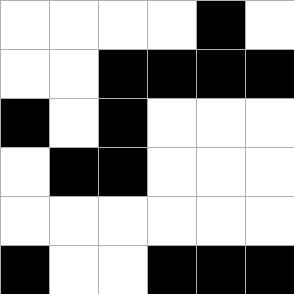[["white", "white", "white", "white", "black", "white"], ["white", "white", "black", "black", "black", "black"], ["black", "white", "black", "white", "white", "white"], ["white", "black", "black", "white", "white", "white"], ["white", "white", "white", "white", "white", "white"], ["black", "white", "white", "black", "black", "black"]]